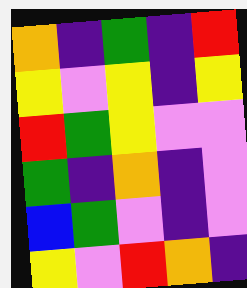[["orange", "indigo", "green", "indigo", "red"], ["yellow", "violet", "yellow", "indigo", "yellow"], ["red", "green", "yellow", "violet", "violet"], ["green", "indigo", "orange", "indigo", "violet"], ["blue", "green", "violet", "indigo", "violet"], ["yellow", "violet", "red", "orange", "indigo"]]